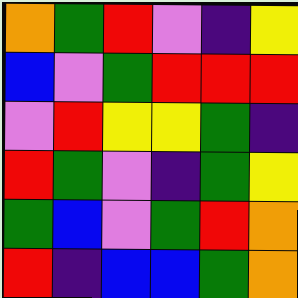[["orange", "green", "red", "violet", "indigo", "yellow"], ["blue", "violet", "green", "red", "red", "red"], ["violet", "red", "yellow", "yellow", "green", "indigo"], ["red", "green", "violet", "indigo", "green", "yellow"], ["green", "blue", "violet", "green", "red", "orange"], ["red", "indigo", "blue", "blue", "green", "orange"]]